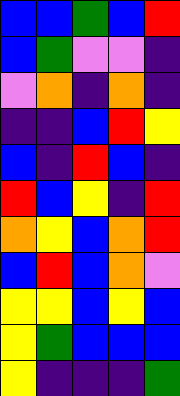[["blue", "blue", "green", "blue", "red"], ["blue", "green", "violet", "violet", "indigo"], ["violet", "orange", "indigo", "orange", "indigo"], ["indigo", "indigo", "blue", "red", "yellow"], ["blue", "indigo", "red", "blue", "indigo"], ["red", "blue", "yellow", "indigo", "red"], ["orange", "yellow", "blue", "orange", "red"], ["blue", "red", "blue", "orange", "violet"], ["yellow", "yellow", "blue", "yellow", "blue"], ["yellow", "green", "blue", "blue", "blue"], ["yellow", "indigo", "indigo", "indigo", "green"]]